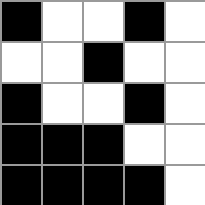[["black", "white", "white", "black", "white"], ["white", "white", "black", "white", "white"], ["black", "white", "white", "black", "white"], ["black", "black", "black", "white", "white"], ["black", "black", "black", "black", "white"]]